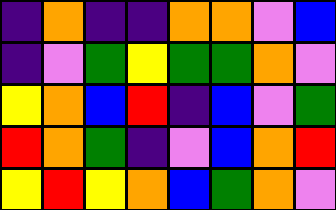[["indigo", "orange", "indigo", "indigo", "orange", "orange", "violet", "blue"], ["indigo", "violet", "green", "yellow", "green", "green", "orange", "violet"], ["yellow", "orange", "blue", "red", "indigo", "blue", "violet", "green"], ["red", "orange", "green", "indigo", "violet", "blue", "orange", "red"], ["yellow", "red", "yellow", "orange", "blue", "green", "orange", "violet"]]